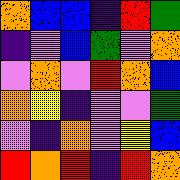[["orange", "blue", "blue", "indigo", "red", "green"], ["indigo", "violet", "blue", "green", "violet", "orange"], ["violet", "orange", "violet", "red", "orange", "blue"], ["orange", "yellow", "indigo", "violet", "violet", "green"], ["violet", "indigo", "orange", "violet", "yellow", "blue"], ["red", "orange", "red", "indigo", "red", "orange"]]